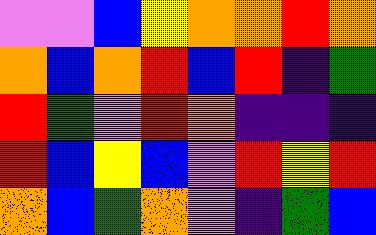[["violet", "violet", "blue", "yellow", "orange", "orange", "red", "orange"], ["orange", "blue", "orange", "red", "blue", "red", "indigo", "green"], ["red", "green", "violet", "red", "orange", "indigo", "indigo", "indigo"], ["red", "blue", "yellow", "blue", "violet", "red", "yellow", "red"], ["orange", "blue", "green", "orange", "violet", "indigo", "green", "blue"]]